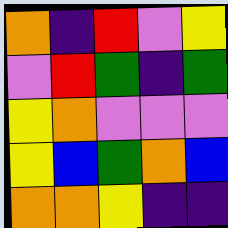[["orange", "indigo", "red", "violet", "yellow"], ["violet", "red", "green", "indigo", "green"], ["yellow", "orange", "violet", "violet", "violet"], ["yellow", "blue", "green", "orange", "blue"], ["orange", "orange", "yellow", "indigo", "indigo"]]